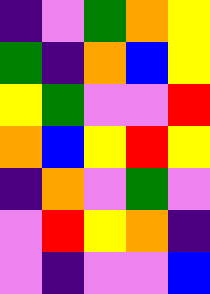[["indigo", "violet", "green", "orange", "yellow"], ["green", "indigo", "orange", "blue", "yellow"], ["yellow", "green", "violet", "violet", "red"], ["orange", "blue", "yellow", "red", "yellow"], ["indigo", "orange", "violet", "green", "violet"], ["violet", "red", "yellow", "orange", "indigo"], ["violet", "indigo", "violet", "violet", "blue"]]